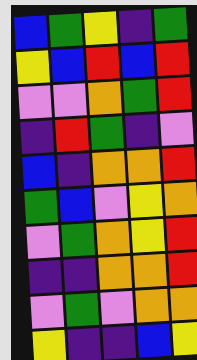[["blue", "green", "yellow", "indigo", "green"], ["yellow", "blue", "red", "blue", "red"], ["violet", "violet", "orange", "green", "red"], ["indigo", "red", "green", "indigo", "violet"], ["blue", "indigo", "orange", "orange", "red"], ["green", "blue", "violet", "yellow", "orange"], ["violet", "green", "orange", "yellow", "red"], ["indigo", "indigo", "orange", "orange", "red"], ["violet", "green", "violet", "orange", "orange"], ["yellow", "indigo", "indigo", "blue", "yellow"]]